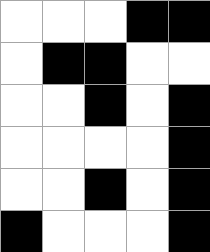[["white", "white", "white", "black", "black"], ["white", "black", "black", "white", "white"], ["white", "white", "black", "white", "black"], ["white", "white", "white", "white", "black"], ["white", "white", "black", "white", "black"], ["black", "white", "white", "white", "black"]]